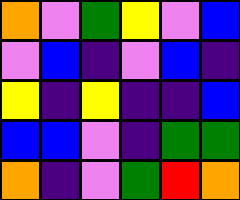[["orange", "violet", "green", "yellow", "violet", "blue"], ["violet", "blue", "indigo", "violet", "blue", "indigo"], ["yellow", "indigo", "yellow", "indigo", "indigo", "blue"], ["blue", "blue", "violet", "indigo", "green", "green"], ["orange", "indigo", "violet", "green", "red", "orange"]]